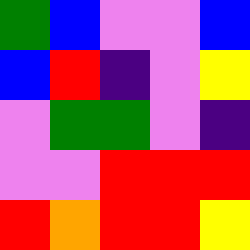[["green", "blue", "violet", "violet", "blue"], ["blue", "red", "indigo", "violet", "yellow"], ["violet", "green", "green", "violet", "indigo"], ["violet", "violet", "red", "red", "red"], ["red", "orange", "red", "red", "yellow"]]